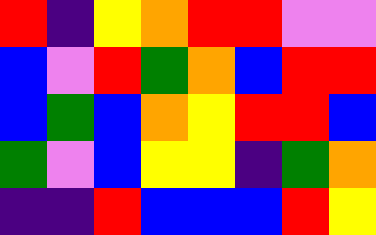[["red", "indigo", "yellow", "orange", "red", "red", "violet", "violet"], ["blue", "violet", "red", "green", "orange", "blue", "red", "red"], ["blue", "green", "blue", "orange", "yellow", "red", "red", "blue"], ["green", "violet", "blue", "yellow", "yellow", "indigo", "green", "orange"], ["indigo", "indigo", "red", "blue", "blue", "blue", "red", "yellow"]]